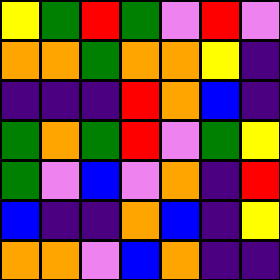[["yellow", "green", "red", "green", "violet", "red", "violet"], ["orange", "orange", "green", "orange", "orange", "yellow", "indigo"], ["indigo", "indigo", "indigo", "red", "orange", "blue", "indigo"], ["green", "orange", "green", "red", "violet", "green", "yellow"], ["green", "violet", "blue", "violet", "orange", "indigo", "red"], ["blue", "indigo", "indigo", "orange", "blue", "indigo", "yellow"], ["orange", "orange", "violet", "blue", "orange", "indigo", "indigo"]]